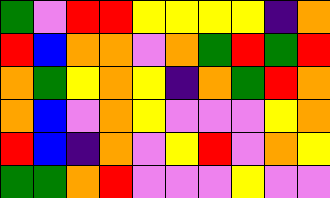[["green", "violet", "red", "red", "yellow", "yellow", "yellow", "yellow", "indigo", "orange"], ["red", "blue", "orange", "orange", "violet", "orange", "green", "red", "green", "red"], ["orange", "green", "yellow", "orange", "yellow", "indigo", "orange", "green", "red", "orange"], ["orange", "blue", "violet", "orange", "yellow", "violet", "violet", "violet", "yellow", "orange"], ["red", "blue", "indigo", "orange", "violet", "yellow", "red", "violet", "orange", "yellow"], ["green", "green", "orange", "red", "violet", "violet", "violet", "yellow", "violet", "violet"]]